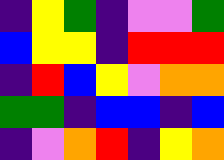[["indigo", "yellow", "green", "indigo", "violet", "violet", "green"], ["blue", "yellow", "yellow", "indigo", "red", "red", "red"], ["indigo", "red", "blue", "yellow", "violet", "orange", "orange"], ["green", "green", "indigo", "blue", "blue", "indigo", "blue"], ["indigo", "violet", "orange", "red", "indigo", "yellow", "orange"]]